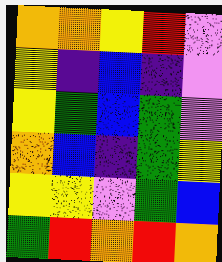[["orange", "orange", "yellow", "red", "violet"], ["yellow", "indigo", "blue", "indigo", "violet"], ["yellow", "green", "blue", "green", "violet"], ["orange", "blue", "indigo", "green", "yellow"], ["yellow", "yellow", "violet", "green", "blue"], ["green", "red", "orange", "red", "orange"]]